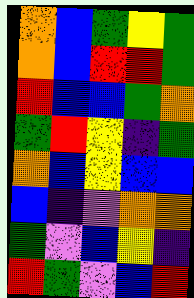[["orange", "blue", "green", "yellow", "green"], ["orange", "blue", "red", "red", "green"], ["red", "blue", "blue", "green", "orange"], ["green", "red", "yellow", "indigo", "green"], ["orange", "blue", "yellow", "blue", "blue"], ["blue", "indigo", "violet", "orange", "orange"], ["green", "violet", "blue", "yellow", "indigo"], ["red", "green", "violet", "blue", "red"]]